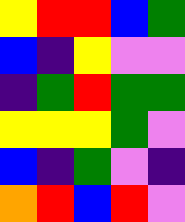[["yellow", "red", "red", "blue", "green"], ["blue", "indigo", "yellow", "violet", "violet"], ["indigo", "green", "red", "green", "green"], ["yellow", "yellow", "yellow", "green", "violet"], ["blue", "indigo", "green", "violet", "indigo"], ["orange", "red", "blue", "red", "violet"]]